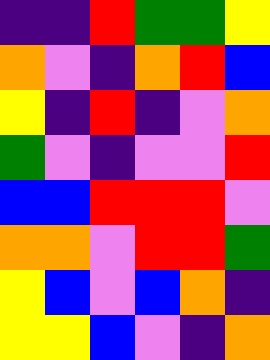[["indigo", "indigo", "red", "green", "green", "yellow"], ["orange", "violet", "indigo", "orange", "red", "blue"], ["yellow", "indigo", "red", "indigo", "violet", "orange"], ["green", "violet", "indigo", "violet", "violet", "red"], ["blue", "blue", "red", "red", "red", "violet"], ["orange", "orange", "violet", "red", "red", "green"], ["yellow", "blue", "violet", "blue", "orange", "indigo"], ["yellow", "yellow", "blue", "violet", "indigo", "orange"]]